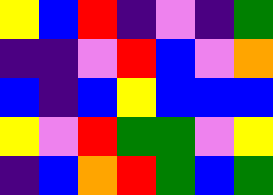[["yellow", "blue", "red", "indigo", "violet", "indigo", "green"], ["indigo", "indigo", "violet", "red", "blue", "violet", "orange"], ["blue", "indigo", "blue", "yellow", "blue", "blue", "blue"], ["yellow", "violet", "red", "green", "green", "violet", "yellow"], ["indigo", "blue", "orange", "red", "green", "blue", "green"]]